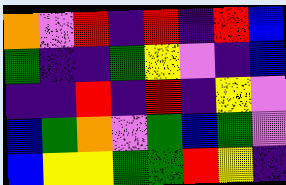[["orange", "violet", "red", "indigo", "red", "indigo", "red", "blue"], ["green", "indigo", "indigo", "green", "yellow", "violet", "indigo", "blue"], ["indigo", "indigo", "red", "indigo", "red", "indigo", "yellow", "violet"], ["blue", "green", "orange", "violet", "green", "blue", "green", "violet"], ["blue", "yellow", "yellow", "green", "green", "red", "yellow", "indigo"]]